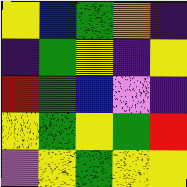[["yellow", "blue", "green", "orange", "indigo"], ["indigo", "green", "yellow", "indigo", "yellow"], ["red", "green", "blue", "violet", "indigo"], ["yellow", "green", "yellow", "green", "red"], ["violet", "yellow", "green", "yellow", "yellow"]]